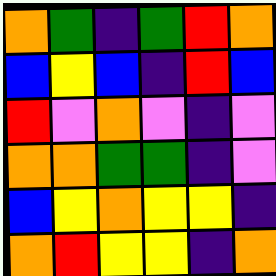[["orange", "green", "indigo", "green", "red", "orange"], ["blue", "yellow", "blue", "indigo", "red", "blue"], ["red", "violet", "orange", "violet", "indigo", "violet"], ["orange", "orange", "green", "green", "indigo", "violet"], ["blue", "yellow", "orange", "yellow", "yellow", "indigo"], ["orange", "red", "yellow", "yellow", "indigo", "orange"]]